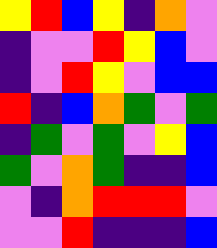[["yellow", "red", "blue", "yellow", "indigo", "orange", "violet"], ["indigo", "violet", "violet", "red", "yellow", "blue", "violet"], ["indigo", "violet", "red", "yellow", "violet", "blue", "blue"], ["red", "indigo", "blue", "orange", "green", "violet", "green"], ["indigo", "green", "violet", "green", "violet", "yellow", "blue"], ["green", "violet", "orange", "green", "indigo", "indigo", "blue"], ["violet", "indigo", "orange", "red", "red", "red", "violet"], ["violet", "violet", "red", "indigo", "indigo", "indigo", "blue"]]